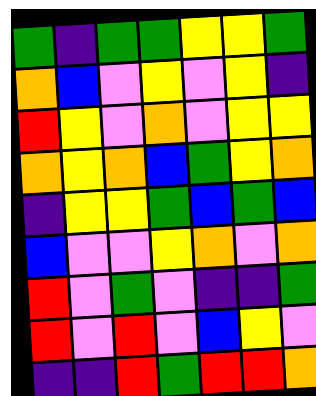[["green", "indigo", "green", "green", "yellow", "yellow", "green"], ["orange", "blue", "violet", "yellow", "violet", "yellow", "indigo"], ["red", "yellow", "violet", "orange", "violet", "yellow", "yellow"], ["orange", "yellow", "orange", "blue", "green", "yellow", "orange"], ["indigo", "yellow", "yellow", "green", "blue", "green", "blue"], ["blue", "violet", "violet", "yellow", "orange", "violet", "orange"], ["red", "violet", "green", "violet", "indigo", "indigo", "green"], ["red", "violet", "red", "violet", "blue", "yellow", "violet"], ["indigo", "indigo", "red", "green", "red", "red", "orange"]]